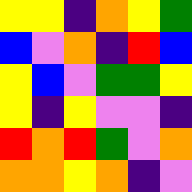[["yellow", "yellow", "indigo", "orange", "yellow", "green"], ["blue", "violet", "orange", "indigo", "red", "blue"], ["yellow", "blue", "violet", "green", "green", "yellow"], ["yellow", "indigo", "yellow", "violet", "violet", "indigo"], ["red", "orange", "red", "green", "violet", "orange"], ["orange", "orange", "yellow", "orange", "indigo", "violet"]]